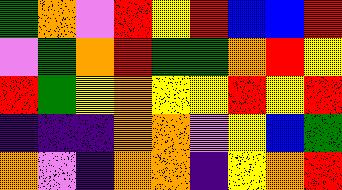[["green", "orange", "violet", "red", "yellow", "red", "blue", "blue", "red"], ["violet", "green", "orange", "red", "green", "green", "orange", "red", "yellow"], ["red", "green", "yellow", "orange", "yellow", "yellow", "red", "yellow", "red"], ["indigo", "indigo", "indigo", "orange", "orange", "violet", "yellow", "blue", "green"], ["orange", "violet", "indigo", "orange", "orange", "indigo", "yellow", "orange", "red"]]